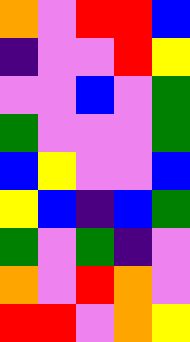[["orange", "violet", "red", "red", "blue"], ["indigo", "violet", "violet", "red", "yellow"], ["violet", "violet", "blue", "violet", "green"], ["green", "violet", "violet", "violet", "green"], ["blue", "yellow", "violet", "violet", "blue"], ["yellow", "blue", "indigo", "blue", "green"], ["green", "violet", "green", "indigo", "violet"], ["orange", "violet", "red", "orange", "violet"], ["red", "red", "violet", "orange", "yellow"]]